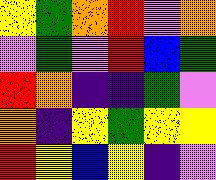[["yellow", "green", "orange", "red", "violet", "orange"], ["violet", "green", "violet", "red", "blue", "green"], ["red", "orange", "indigo", "indigo", "green", "violet"], ["orange", "indigo", "yellow", "green", "yellow", "yellow"], ["red", "yellow", "blue", "yellow", "indigo", "violet"]]